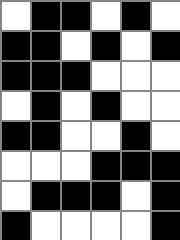[["white", "black", "black", "white", "black", "white"], ["black", "black", "white", "black", "white", "black"], ["black", "black", "black", "white", "white", "white"], ["white", "black", "white", "black", "white", "white"], ["black", "black", "white", "white", "black", "white"], ["white", "white", "white", "black", "black", "black"], ["white", "black", "black", "black", "white", "black"], ["black", "white", "white", "white", "white", "black"]]